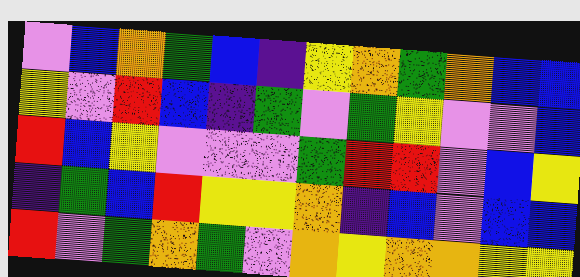[["violet", "blue", "orange", "green", "blue", "indigo", "yellow", "orange", "green", "orange", "blue", "blue"], ["yellow", "violet", "red", "blue", "indigo", "green", "violet", "green", "yellow", "violet", "violet", "blue"], ["red", "blue", "yellow", "violet", "violet", "violet", "green", "red", "red", "violet", "blue", "yellow"], ["indigo", "green", "blue", "red", "yellow", "yellow", "orange", "indigo", "blue", "violet", "blue", "blue"], ["red", "violet", "green", "orange", "green", "violet", "orange", "yellow", "orange", "orange", "yellow", "yellow"]]